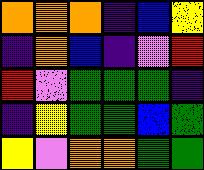[["orange", "orange", "orange", "indigo", "blue", "yellow"], ["indigo", "orange", "blue", "indigo", "violet", "red"], ["red", "violet", "green", "green", "green", "indigo"], ["indigo", "yellow", "green", "green", "blue", "green"], ["yellow", "violet", "orange", "orange", "green", "green"]]